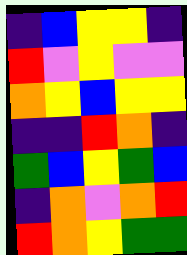[["indigo", "blue", "yellow", "yellow", "indigo"], ["red", "violet", "yellow", "violet", "violet"], ["orange", "yellow", "blue", "yellow", "yellow"], ["indigo", "indigo", "red", "orange", "indigo"], ["green", "blue", "yellow", "green", "blue"], ["indigo", "orange", "violet", "orange", "red"], ["red", "orange", "yellow", "green", "green"]]